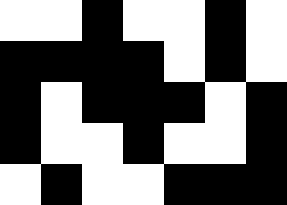[["white", "white", "black", "white", "white", "black", "white"], ["black", "black", "black", "black", "white", "black", "white"], ["black", "white", "black", "black", "black", "white", "black"], ["black", "white", "white", "black", "white", "white", "black"], ["white", "black", "white", "white", "black", "black", "black"]]